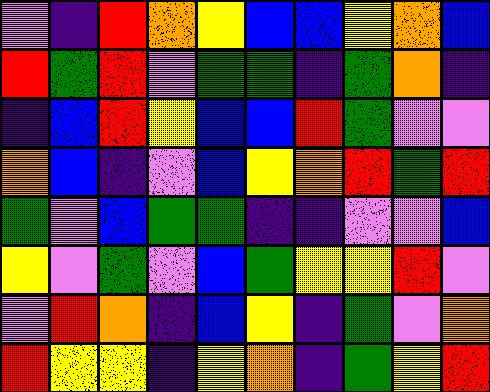[["violet", "indigo", "red", "orange", "yellow", "blue", "blue", "yellow", "orange", "blue"], ["red", "green", "red", "violet", "green", "green", "indigo", "green", "orange", "indigo"], ["indigo", "blue", "red", "yellow", "blue", "blue", "red", "green", "violet", "violet"], ["orange", "blue", "indigo", "violet", "blue", "yellow", "orange", "red", "green", "red"], ["green", "violet", "blue", "green", "green", "indigo", "indigo", "violet", "violet", "blue"], ["yellow", "violet", "green", "violet", "blue", "green", "yellow", "yellow", "red", "violet"], ["violet", "red", "orange", "indigo", "blue", "yellow", "indigo", "green", "violet", "orange"], ["red", "yellow", "yellow", "indigo", "yellow", "orange", "indigo", "green", "yellow", "red"]]